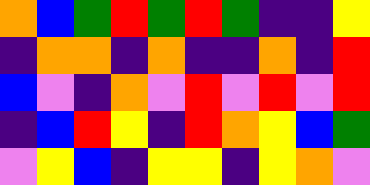[["orange", "blue", "green", "red", "green", "red", "green", "indigo", "indigo", "yellow"], ["indigo", "orange", "orange", "indigo", "orange", "indigo", "indigo", "orange", "indigo", "red"], ["blue", "violet", "indigo", "orange", "violet", "red", "violet", "red", "violet", "red"], ["indigo", "blue", "red", "yellow", "indigo", "red", "orange", "yellow", "blue", "green"], ["violet", "yellow", "blue", "indigo", "yellow", "yellow", "indigo", "yellow", "orange", "violet"]]